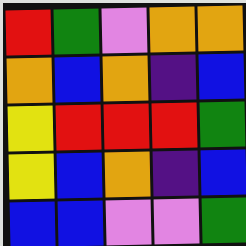[["red", "green", "violet", "orange", "orange"], ["orange", "blue", "orange", "indigo", "blue"], ["yellow", "red", "red", "red", "green"], ["yellow", "blue", "orange", "indigo", "blue"], ["blue", "blue", "violet", "violet", "green"]]